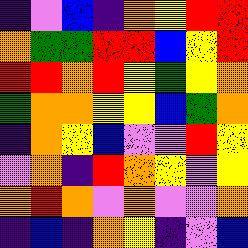[["indigo", "violet", "blue", "indigo", "orange", "yellow", "red", "red"], ["orange", "green", "green", "red", "red", "blue", "yellow", "red"], ["red", "red", "orange", "red", "yellow", "green", "yellow", "orange"], ["green", "orange", "orange", "yellow", "yellow", "blue", "green", "orange"], ["indigo", "orange", "yellow", "blue", "violet", "violet", "red", "yellow"], ["violet", "orange", "indigo", "red", "orange", "yellow", "violet", "yellow"], ["orange", "red", "orange", "violet", "orange", "violet", "violet", "orange"], ["indigo", "blue", "indigo", "orange", "yellow", "indigo", "violet", "blue"]]